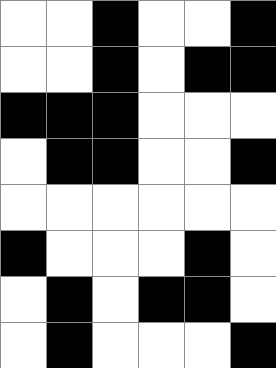[["white", "white", "black", "white", "white", "black"], ["white", "white", "black", "white", "black", "black"], ["black", "black", "black", "white", "white", "white"], ["white", "black", "black", "white", "white", "black"], ["white", "white", "white", "white", "white", "white"], ["black", "white", "white", "white", "black", "white"], ["white", "black", "white", "black", "black", "white"], ["white", "black", "white", "white", "white", "black"]]